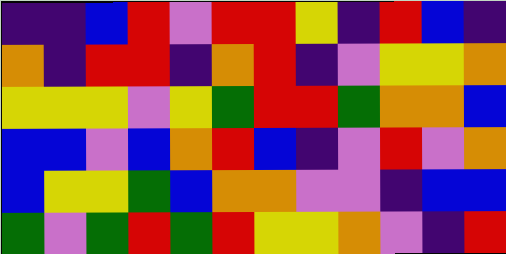[["indigo", "indigo", "blue", "red", "violet", "red", "red", "yellow", "indigo", "red", "blue", "indigo"], ["orange", "indigo", "red", "red", "indigo", "orange", "red", "indigo", "violet", "yellow", "yellow", "orange"], ["yellow", "yellow", "yellow", "violet", "yellow", "green", "red", "red", "green", "orange", "orange", "blue"], ["blue", "blue", "violet", "blue", "orange", "red", "blue", "indigo", "violet", "red", "violet", "orange"], ["blue", "yellow", "yellow", "green", "blue", "orange", "orange", "violet", "violet", "indigo", "blue", "blue"], ["green", "violet", "green", "red", "green", "red", "yellow", "yellow", "orange", "violet", "indigo", "red"]]